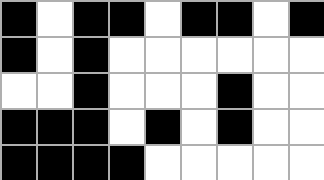[["black", "white", "black", "black", "white", "black", "black", "white", "black"], ["black", "white", "black", "white", "white", "white", "white", "white", "white"], ["white", "white", "black", "white", "white", "white", "black", "white", "white"], ["black", "black", "black", "white", "black", "white", "black", "white", "white"], ["black", "black", "black", "black", "white", "white", "white", "white", "white"]]